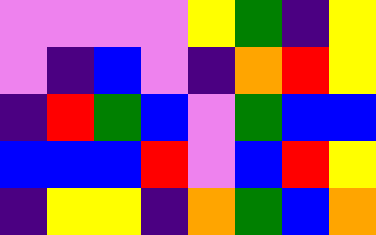[["violet", "violet", "violet", "violet", "yellow", "green", "indigo", "yellow"], ["violet", "indigo", "blue", "violet", "indigo", "orange", "red", "yellow"], ["indigo", "red", "green", "blue", "violet", "green", "blue", "blue"], ["blue", "blue", "blue", "red", "violet", "blue", "red", "yellow"], ["indigo", "yellow", "yellow", "indigo", "orange", "green", "blue", "orange"]]